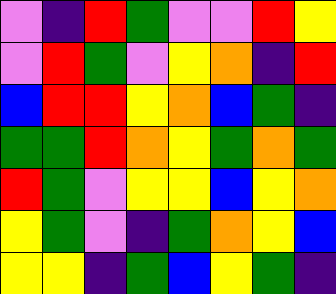[["violet", "indigo", "red", "green", "violet", "violet", "red", "yellow"], ["violet", "red", "green", "violet", "yellow", "orange", "indigo", "red"], ["blue", "red", "red", "yellow", "orange", "blue", "green", "indigo"], ["green", "green", "red", "orange", "yellow", "green", "orange", "green"], ["red", "green", "violet", "yellow", "yellow", "blue", "yellow", "orange"], ["yellow", "green", "violet", "indigo", "green", "orange", "yellow", "blue"], ["yellow", "yellow", "indigo", "green", "blue", "yellow", "green", "indigo"]]